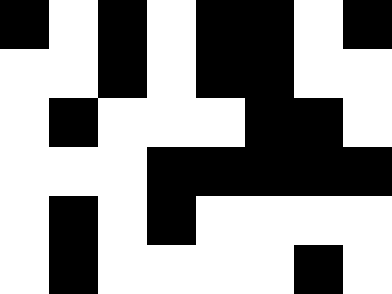[["black", "white", "black", "white", "black", "black", "white", "black"], ["white", "white", "black", "white", "black", "black", "white", "white"], ["white", "black", "white", "white", "white", "black", "black", "white"], ["white", "white", "white", "black", "black", "black", "black", "black"], ["white", "black", "white", "black", "white", "white", "white", "white"], ["white", "black", "white", "white", "white", "white", "black", "white"]]